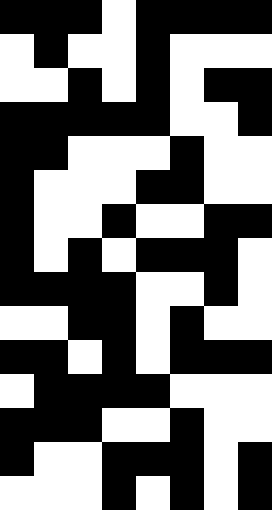[["black", "black", "black", "white", "black", "black", "black", "black"], ["white", "black", "white", "white", "black", "white", "white", "white"], ["white", "white", "black", "white", "black", "white", "black", "black"], ["black", "black", "black", "black", "black", "white", "white", "black"], ["black", "black", "white", "white", "white", "black", "white", "white"], ["black", "white", "white", "white", "black", "black", "white", "white"], ["black", "white", "white", "black", "white", "white", "black", "black"], ["black", "white", "black", "white", "black", "black", "black", "white"], ["black", "black", "black", "black", "white", "white", "black", "white"], ["white", "white", "black", "black", "white", "black", "white", "white"], ["black", "black", "white", "black", "white", "black", "black", "black"], ["white", "black", "black", "black", "black", "white", "white", "white"], ["black", "black", "black", "white", "white", "black", "white", "white"], ["black", "white", "white", "black", "black", "black", "white", "black"], ["white", "white", "white", "black", "white", "black", "white", "black"]]